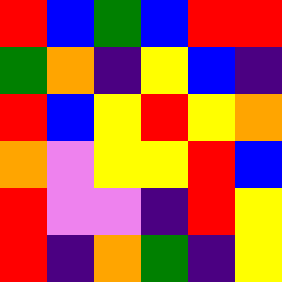[["red", "blue", "green", "blue", "red", "red"], ["green", "orange", "indigo", "yellow", "blue", "indigo"], ["red", "blue", "yellow", "red", "yellow", "orange"], ["orange", "violet", "yellow", "yellow", "red", "blue"], ["red", "violet", "violet", "indigo", "red", "yellow"], ["red", "indigo", "orange", "green", "indigo", "yellow"]]